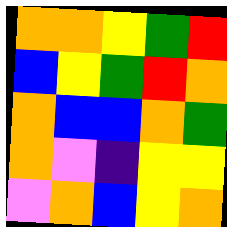[["orange", "orange", "yellow", "green", "red"], ["blue", "yellow", "green", "red", "orange"], ["orange", "blue", "blue", "orange", "green"], ["orange", "violet", "indigo", "yellow", "yellow"], ["violet", "orange", "blue", "yellow", "orange"]]